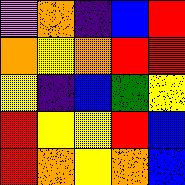[["violet", "orange", "indigo", "blue", "red"], ["orange", "yellow", "orange", "red", "red"], ["yellow", "indigo", "blue", "green", "yellow"], ["red", "yellow", "yellow", "red", "blue"], ["red", "orange", "yellow", "orange", "blue"]]